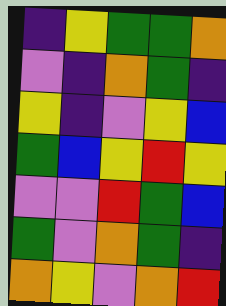[["indigo", "yellow", "green", "green", "orange"], ["violet", "indigo", "orange", "green", "indigo"], ["yellow", "indigo", "violet", "yellow", "blue"], ["green", "blue", "yellow", "red", "yellow"], ["violet", "violet", "red", "green", "blue"], ["green", "violet", "orange", "green", "indigo"], ["orange", "yellow", "violet", "orange", "red"]]